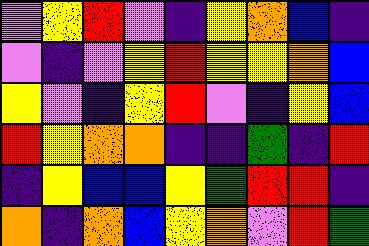[["violet", "yellow", "red", "violet", "indigo", "yellow", "orange", "blue", "indigo"], ["violet", "indigo", "violet", "yellow", "red", "yellow", "yellow", "orange", "blue"], ["yellow", "violet", "indigo", "yellow", "red", "violet", "indigo", "yellow", "blue"], ["red", "yellow", "orange", "orange", "indigo", "indigo", "green", "indigo", "red"], ["indigo", "yellow", "blue", "blue", "yellow", "green", "red", "red", "indigo"], ["orange", "indigo", "orange", "blue", "yellow", "orange", "violet", "red", "green"]]